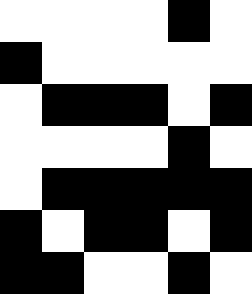[["white", "white", "white", "white", "black", "white"], ["black", "white", "white", "white", "white", "white"], ["white", "black", "black", "black", "white", "black"], ["white", "white", "white", "white", "black", "white"], ["white", "black", "black", "black", "black", "black"], ["black", "white", "black", "black", "white", "black"], ["black", "black", "white", "white", "black", "white"]]